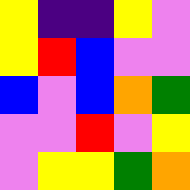[["yellow", "indigo", "indigo", "yellow", "violet"], ["yellow", "red", "blue", "violet", "violet"], ["blue", "violet", "blue", "orange", "green"], ["violet", "violet", "red", "violet", "yellow"], ["violet", "yellow", "yellow", "green", "orange"]]